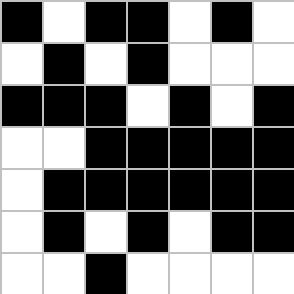[["black", "white", "black", "black", "white", "black", "white"], ["white", "black", "white", "black", "white", "white", "white"], ["black", "black", "black", "white", "black", "white", "black"], ["white", "white", "black", "black", "black", "black", "black"], ["white", "black", "black", "black", "black", "black", "black"], ["white", "black", "white", "black", "white", "black", "black"], ["white", "white", "black", "white", "white", "white", "white"]]